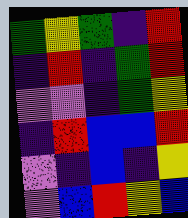[["green", "yellow", "green", "indigo", "red"], ["indigo", "red", "indigo", "green", "red"], ["violet", "violet", "indigo", "green", "yellow"], ["indigo", "red", "blue", "blue", "red"], ["violet", "indigo", "blue", "indigo", "yellow"], ["violet", "blue", "red", "yellow", "blue"]]